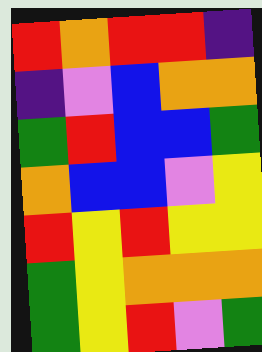[["red", "orange", "red", "red", "indigo"], ["indigo", "violet", "blue", "orange", "orange"], ["green", "red", "blue", "blue", "green"], ["orange", "blue", "blue", "violet", "yellow"], ["red", "yellow", "red", "yellow", "yellow"], ["green", "yellow", "orange", "orange", "orange"], ["green", "yellow", "red", "violet", "green"]]